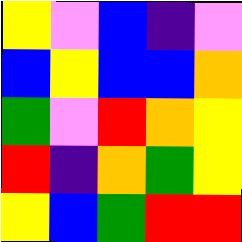[["yellow", "violet", "blue", "indigo", "violet"], ["blue", "yellow", "blue", "blue", "orange"], ["green", "violet", "red", "orange", "yellow"], ["red", "indigo", "orange", "green", "yellow"], ["yellow", "blue", "green", "red", "red"]]